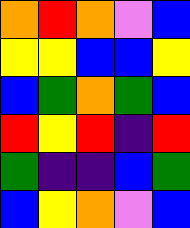[["orange", "red", "orange", "violet", "blue"], ["yellow", "yellow", "blue", "blue", "yellow"], ["blue", "green", "orange", "green", "blue"], ["red", "yellow", "red", "indigo", "red"], ["green", "indigo", "indigo", "blue", "green"], ["blue", "yellow", "orange", "violet", "blue"]]